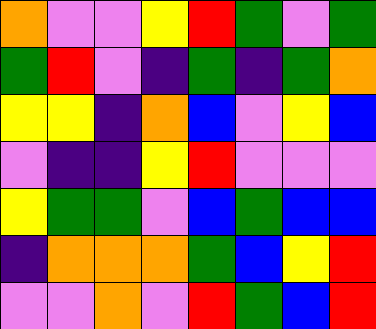[["orange", "violet", "violet", "yellow", "red", "green", "violet", "green"], ["green", "red", "violet", "indigo", "green", "indigo", "green", "orange"], ["yellow", "yellow", "indigo", "orange", "blue", "violet", "yellow", "blue"], ["violet", "indigo", "indigo", "yellow", "red", "violet", "violet", "violet"], ["yellow", "green", "green", "violet", "blue", "green", "blue", "blue"], ["indigo", "orange", "orange", "orange", "green", "blue", "yellow", "red"], ["violet", "violet", "orange", "violet", "red", "green", "blue", "red"]]